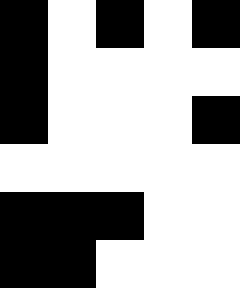[["black", "white", "black", "white", "black"], ["black", "white", "white", "white", "white"], ["black", "white", "white", "white", "black"], ["white", "white", "white", "white", "white"], ["black", "black", "black", "white", "white"], ["black", "black", "white", "white", "white"]]